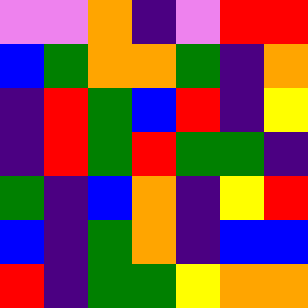[["violet", "violet", "orange", "indigo", "violet", "red", "red"], ["blue", "green", "orange", "orange", "green", "indigo", "orange"], ["indigo", "red", "green", "blue", "red", "indigo", "yellow"], ["indigo", "red", "green", "red", "green", "green", "indigo"], ["green", "indigo", "blue", "orange", "indigo", "yellow", "red"], ["blue", "indigo", "green", "orange", "indigo", "blue", "blue"], ["red", "indigo", "green", "green", "yellow", "orange", "orange"]]